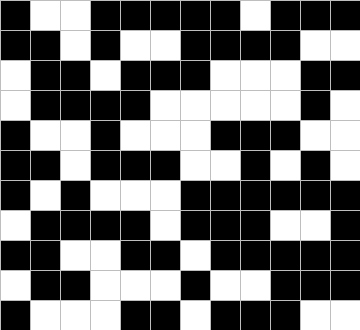[["black", "white", "white", "black", "black", "black", "black", "black", "white", "black", "black", "black"], ["black", "black", "white", "black", "white", "white", "black", "black", "black", "black", "white", "white"], ["white", "black", "black", "white", "black", "black", "black", "white", "white", "white", "black", "black"], ["white", "black", "black", "black", "black", "white", "white", "white", "white", "white", "black", "white"], ["black", "white", "white", "black", "white", "white", "white", "black", "black", "black", "white", "white"], ["black", "black", "white", "black", "black", "black", "white", "white", "black", "white", "black", "white"], ["black", "white", "black", "white", "white", "white", "black", "black", "black", "black", "black", "black"], ["white", "black", "black", "black", "black", "white", "black", "black", "black", "white", "white", "black"], ["black", "black", "white", "white", "black", "black", "white", "black", "black", "black", "black", "black"], ["white", "black", "black", "white", "white", "white", "black", "white", "white", "black", "black", "black"], ["black", "white", "white", "white", "black", "black", "white", "black", "black", "black", "white", "white"]]